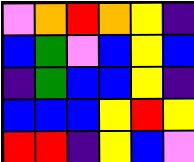[["violet", "orange", "red", "orange", "yellow", "indigo"], ["blue", "green", "violet", "blue", "yellow", "blue"], ["indigo", "green", "blue", "blue", "yellow", "indigo"], ["blue", "blue", "blue", "yellow", "red", "yellow"], ["red", "red", "indigo", "yellow", "blue", "violet"]]